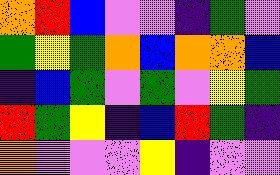[["orange", "red", "blue", "violet", "violet", "indigo", "green", "violet"], ["green", "yellow", "green", "orange", "blue", "orange", "orange", "blue"], ["indigo", "blue", "green", "violet", "green", "violet", "yellow", "green"], ["red", "green", "yellow", "indigo", "blue", "red", "green", "indigo"], ["orange", "violet", "violet", "violet", "yellow", "indigo", "violet", "violet"]]